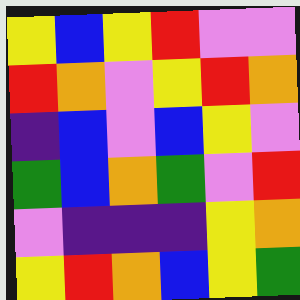[["yellow", "blue", "yellow", "red", "violet", "violet"], ["red", "orange", "violet", "yellow", "red", "orange"], ["indigo", "blue", "violet", "blue", "yellow", "violet"], ["green", "blue", "orange", "green", "violet", "red"], ["violet", "indigo", "indigo", "indigo", "yellow", "orange"], ["yellow", "red", "orange", "blue", "yellow", "green"]]